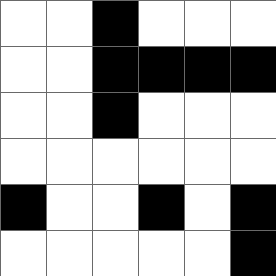[["white", "white", "black", "white", "white", "white"], ["white", "white", "black", "black", "black", "black"], ["white", "white", "black", "white", "white", "white"], ["white", "white", "white", "white", "white", "white"], ["black", "white", "white", "black", "white", "black"], ["white", "white", "white", "white", "white", "black"]]